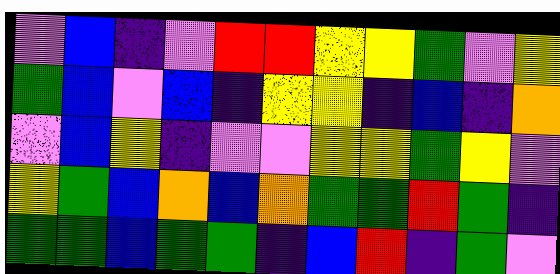[["violet", "blue", "indigo", "violet", "red", "red", "yellow", "yellow", "green", "violet", "yellow"], ["green", "blue", "violet", "blue", "indigo", "yellow", "yellow", "indigo", "blue", "indigo", "orange"], ["violet", "blue", "yellow", "indigo", "violet", "violet", "yellow", "yellow", "green", "yellow", "violet"], ["yellow", "green", "blue", "orange", "blue", "orange", "green", "green", "red", "green", "indigo"], ["green", "green", "blue", "green", "green", "indigo", "blue", "red", "indigo", "green", "violet"]]